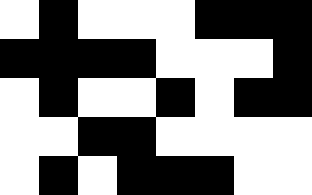[["white", "black", "white", "white", "white", "black", "black", "black"], ["black", "black", "black", "black", "white", "white", "white", "black"], ["white", "black", "white", "white", "black", "white", "black", "black"], ["white", "white", "black", "black", "white", "white", "white", "white"], ["white", "black", "white", "black", "black", "black", "white", "white"]]